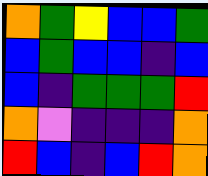[["orange", "green", "yellow", "blue", "blue", "green"], ["blue", "green", "blue", "blue", "indigo", "blue"], ["blue", "indigo", "green", "green", "green", "red"], ["orange", "violet", "indigo", "indigo", "indigo", "orange"], ["red", "blue", "indigo", "blue", "red", "orange"]]